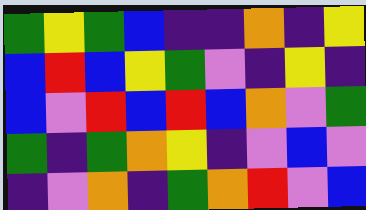[["green", "yellow", "green", "blue", "indigo", "indigo", "orange", "indigo", "yellow"], ["blue", "red", "blue", "yellow", "green", "violet", "indigo", "yellow", "indigo"], ["blue", "violet", "red", "blue", "red", "blue", "orange", "violet", "green"], ["green", "indigo", "green", "orange", "yellow", "indigo", "violet", "blue", "violet"], ["indigo", "violet", "orange", "indigo", "green", "orange", "red", "violet", "blue"]]